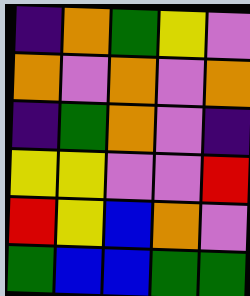[["indigo", "orange", "green", "yellow", "violet"], ["orange", "violet", "orange", "violet", "orange"], ["indigo", "green", "orange", "violet", "indigo"], ["yellow", "yellow", "violet", "violet", "red"], ["red", "yellow", "blue", "orange", "violet"], ["green", "blue", "blue", "green", "green"]]